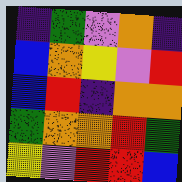[["indigo", "green", "violet", "orange", "indigo"], ["blue", "orange", "yellow", "violet", "red"], ["blue", "red", "indigo", "orange", "orange"], ["green", "orange", "orange", "red", "green"], ["yellow", "violet", "red", "red", "blue"]]